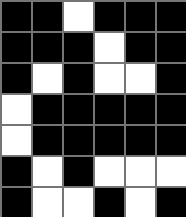[["black", "black", "white", "black", "black", "black"], ["black", "black", "black", "white", "black", "black"], ["black", "white", "black", "white", "white", "black"], ["white", "black", "black", "black", "black", "black"], ["white", "black", "black", "black", "black", "black"], ["black", "white", "black", "white", "white", "white"], ["black", "white", "white", "black", "white", "black"]]